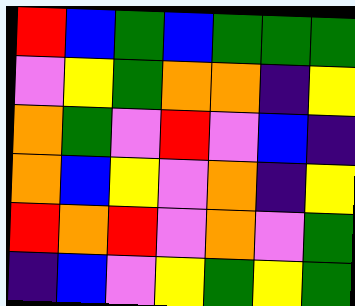[["red", "blue", "green", "blue", "green", "green", "green"], ["violet", "yellow", "green", "orange", "orange", "indigo", "yellow"], ["orange", "green", "violet", "red", "violet", "blue", "indigo"], ["orange", "blue", "yellow", "violet", "orange", "indigo", "yellow"], ["red", "orange", "red", "violet", "orange", "violet", "green"], ["indigo", "blue", "violet", "yellow", "green", "yellow", "green"]]